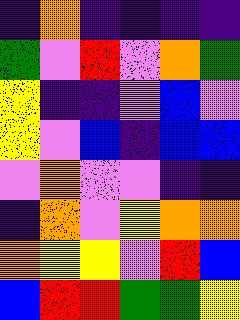[["indigo", "orange", "indigo", "indigo", "indigo", "indigo"], ["green", "violet", "red", "violet", "orange", "green"], ["yellow", "indigo", "indigo", "violet", "blue", "violet"], ["yellow", "violet", "blue", "indigo", "blue", "blue"], ["violet", "orange", "violet", "violet", "indigo", "indigo"], ["indigo", "orange", "violet", "yellow", "orange", "orange"], ["orange", "yellow", "yellow", "violet", "red", "blue"], ["blue", "red", "red", "green", "green", "yellow"]]